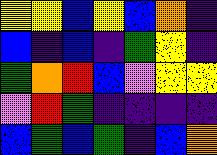[["yellow", "yellow", "blue", "yellow", "blue", "orange", "indigo"], ["blue", "indigo", "blue", "indigo", "green", "yellow", "indigo"], ["green", "orange", "red", "blue", "violet", "yellow", "yellow"], ["violet", "red", "green", "indigo", "indigo", "indigo", "indigo"], ["blue", "green", "blue", "green", "indigo", "blue", "orange"]]